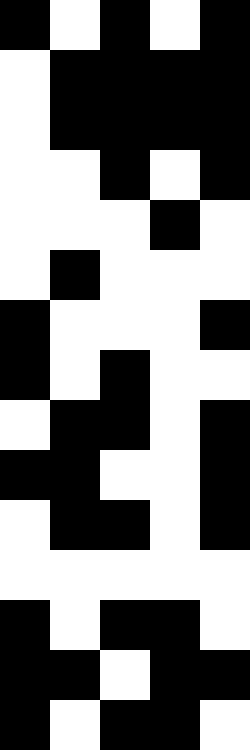[["black", "white", "black", "white", "black"], ["white", "black", "black", "black", "black"], ["white", "black", "black", "black", "black"], ["white", "white", "black", "white", "black"], ["white", "white", "white", "black", "white"], ["white", "black", "white", "white", "white"], ["black", "white", "white", "white", "black"], ["black", "white", "black", "white", "white"], ["white", "black", "black", "white", "black"], ["black", "black", "white", "white", "black"], ["white", "black", "black", "white", "black"], ["white", "white", "white", "white", "white"], ["black", "white", "black", "black", "white"], ["black", "black", "white", "black", "black"], ["black", "white", "black", "black", "white"]]